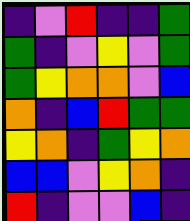[["indigo", "violet", "red", "indigo", "indigo", "green"], ["green", "indigo", "violet", "yellow", "violet", "green"], ["green", "yellow", "orange", "orange", "violet", "blue"], ["orange", "indigo", "blue", "red", "green", "green"], ["yellow", "orange", "indigo", "green", "yellow", "orange"], ["blue", "blue", "violet", "yellow", "orange", "indigo"], ["red", "indigo", "violet", "violet", "blue", "indigo"]]